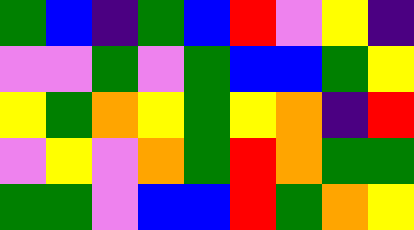[["green", "blue", "indigo", "green", "blue", "red", "violet", "yellow", "indigo"], ["violet", "violet", "green", "violet", "green", "blue", "blue", "green", "yellow"], ["yellow", "green", "orange", "yellow", "green", "yellow", "orange", "indigo", "red"], ["violet", "yellow", "violet", "orange", "green", "red", "orange", "green", "green"], ["green", "green", "violet", "blue", "blue", "red", "green", "orange", "yellow"]]